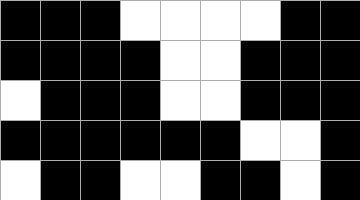[["black", "black", "black", "white", "white", "white", "white", "black", "black"], ["black", "black", "black", "black", "white", "white", "black", "black", "black"], ["white", "black", "black", "black", "white", "white", "black", "black", "black"], ["black", "black", "black", "black", "black", "black", "white", "white", "black"], ["white", "black", "black", "white", "white", "black", "black", "white", "black"]]